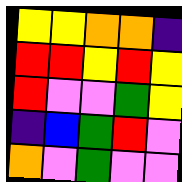[["yellow", "yellow", "orange", "orange", "indigo"], ["red", "red", "yellow", "red", "yellow"], ["red", "violet", "violet", "green", "yellow"], ["indigo", "blue", "green", "red", "violet"], ["orange", "violet", "green", "violet", "violet"]]